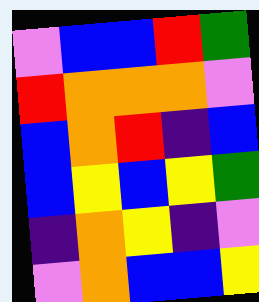[["violet", "blue", "blue", "red", "green"], ["red", "orange", "orange", "orange", "violet"], ["blue", "orange", "red", "indigo", "blue"], ["blue", "yellow", "blue", "yellow", "green"], ["indigo", "orange", "yellow", "indigo", "violet"], ["violet", "orange", "blue", "blue", "yellow"]]